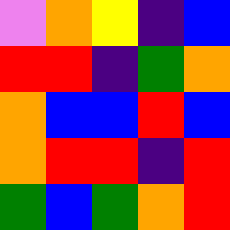[["violet", "orange", "yellow", "indigo", "blue"], ["red", "red", "indigo", "green", "orange"], ["orange", "blue", "blue", "red", "blue"], ["orange", "red", "red", "indigo", "red"], ["green", "blue", "green", "orange", "red"]]